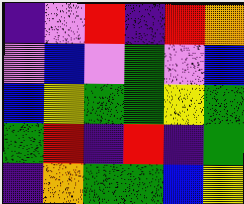[["indigo", "violet", "red", "indigo", "red", "orange"], ["violet", "blue", "violet", "green", "violet", "blue"], ["blue", "yellow", "green", "green", "yellow", "green"], ["green", "red", "indigo", "red", "indigo", "green"], ["indigo", "orange", "green", "green", "blue", "yellow"]]